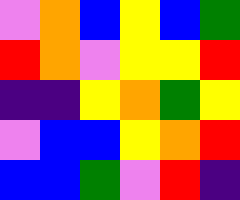[["violet", "orange", "blue", "yellow", "blue", "green"], ["red", "orange", "violet", "yellow", "yellow", "red"], ["indigo", "indigo", "yellow", "orange", "green", "yellow"], ["violet", "blue", "blue", "yellow", "orange", "red"], ["blue", "blue", "green", "violet", "red", "indigo"]]